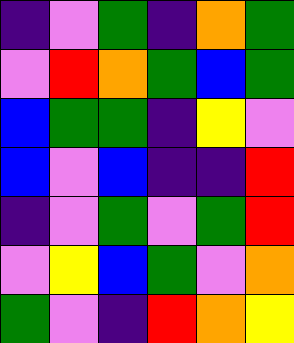[["indigo", "violet", "green", "indigo", "orange", "green"], ["violet", "red", "orange", "green", "blue", "green"], ["blue", "green", "green", "indigo", "yellow", "violet"], ["blue", "violet", "blue", "indigo", "indigo", "red"], ["indigo", "violet", "green", "violet", "green", "red"], ["violet", "yellow", "blue", "green", "violet", "orange"], ["green", "violet", "indigo", "red", "orange", "yellow"]]